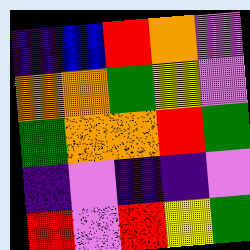[["indigo", "blue", "red", "orange", "violet"], ["orange", "orange", "green", "yellow", "violet"], ["green", "orange", "orange", "red", "green"], ["indigo", "violet", "indigo", "indigo", "violet"], ["red", "violet", "red", "yellow", "green"]]